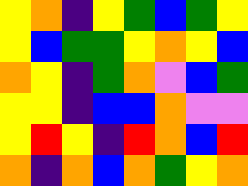[["yellow", "orange", "indigo", "yellow", "green", "blue", "green", "yellow"], ["yellow", "blue", "green", "green", "yellow", "orange", "yellow", "blue"], ["orange", "yellow", "indigo", "green", "orange", "violet", "blue", "green"], ["yellow", "yellow", "indigo", "blue", "blue", "orange", "violet", "violet"], ["yellow", "red", "yellow", "indigo", "red", "orange", "blue", "red"], ["orange", "indigo", "orange", "blue", "orange", "green", "yellow", "orange"]]